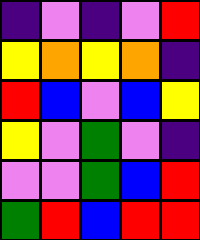[["indigo", "violet", "indigo", "violet", "red"], ["yellow", "orange", "yellow", "orange", "indigo"], ["red", "blue", "violet", "blue", "yellow"], ["yellow", "violet", "green", "violet", "indigo"], ["violet", "violet", "green", "blue", "red"], ["green", "red", "blue", "red", "red"]]